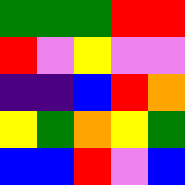[["green", "green", "green", "red", "red"], ["red", "violet", "yellow", "violet", "violet"], ["indigo", "indigo", "blue", "red", "orange"], ["yellow", "green", "orange", "yellow", "green"], ["blue", "blue", "red", "violet", "blue"]]